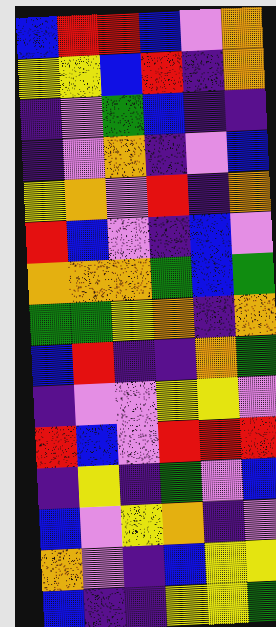[["blue", "red", "red", "blue", "violet", "orange"], ["yellow", "yellow", "blue", "red", "indigo", "orange"], ["indigo", "violet", "green", "blue", "indigo", "indigo"], ["indigo", "violet", "orange", "indigo", "violet", "blue"], ["yellow", "orange", "violet", "red", "indigo", "orange"], ["red", "blue", "violet", "indigo", "blue", "violet"], ["orange", "orange", "orange", "green", "blue", "green"], ["green", "green", "yellow", "orange", "indigo", "orange"], ["blue", "red", "indigo", "indigo", "orange", "green"], ["indigo", "violet", "violet", "yellow", "yellow", "violet"], ["red", "blue", "violet", "red", "red", "red"], ["indigo", "yellow", "indigo", "green", "violet", "blue"], ["blue", "violet", "yellow", "orange", "indigo", "violet"], ["orange", "violet", "indigo", "blue", "yellow", "yellow"], ["blue", "indigo", "indigo", "yellow", "yellow", "green"]]